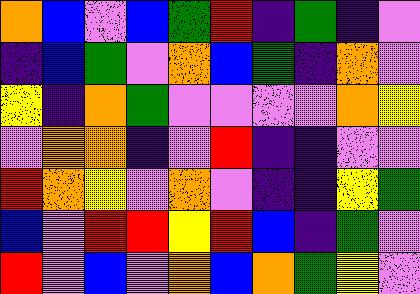[["orange", "blue", "violet", "blue", "green", "red", "indigo", "green", "indigo", "violet"], ["indigo", "blue", "green", "violet", "orange", "blue", "green", "indigo", "orange", "violet"], ["yellow", "indigo", "orange", "green", "violet", "violet", "violet", "violet", "orange", "yellow"], ["violet", "orange", "orange", "indigo", "violet", "red", "indigo", "indigo", "violet", "violet"], ["red", "orange", "yellow", "violet", "orange", "violet", "indigo", "indigo", "yellow", "green"], ["blue", "violet", "red", "red", "yellow", "red", "blue", "indigo", "green", "violet"], ["red", "violet", "blue", "violet", "orange", "blue", "orange", "green", "yellow", "violet"]]